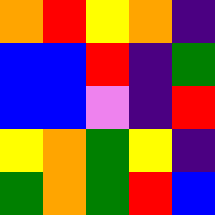[["orange", "red", "yellow", "orange", "indigo"], ["blue", "blue", "red", "indigo", "green"], ["blue", "blue", "violet", "indigo", "red"], ["yellow", "orange", "green", "yellow", "indigo"], ["green", "orange", "green", "red", "blue"]]